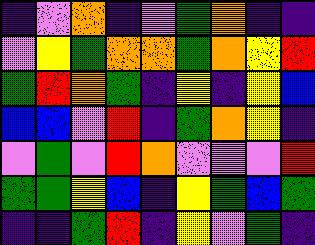[["indigo", "violet", "orange", "indigo", "violet", "green", "orange", "indigo", "indigo"], ["violet", "yellow", "green", "orange", "orange", "green", "orange", "yellow", "red"], ["green", "red", "orange", "green", "indigo", "yellow", "indigo", "yellow", "blue"], ["blue", "blue", "violet", "red", "indigo", "green", "orange", "yellow", "indigo"], ["violet", "green", "violet", "red", "orange", "violet", "violet", "violet", "red"], ["green", "green", "yellow", "blue", "indigo", "yellow", "green", "blue", "green"], ["indigo", "indigo", "green", "red", "indigo", "yellow", "violet", "green", "indigo"]]